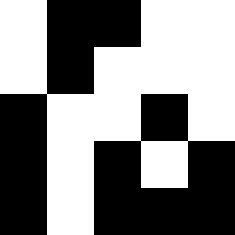[["white", "black", "black", "white", "white"], ["white", "black", "white", "white", "white"], ["black", "white", "white", "black", "white"], ["black", "white", "black", "white", "black"], ["black", "white", "black", "black", "black"]]